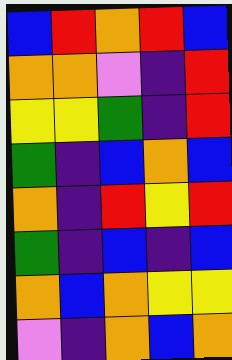[["blue", "red", "orange", "red", "blue"], ["orange", "orange", "violet", "indigo", "red"], ["yellow", "yellow", "green", "indigo", "red"], ["green", "indigo", "blue", "orange", "blue"], ["orange", "indigo", "red", "yellow", "red"], ["green", "indigo", "blue", "indigo", "blue"], ["orange", "blue", "orange", "yellow", "yellow"], ["violet", "indigo", "orange", "blue", "orange"]]